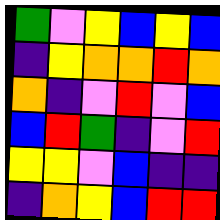[["green", "violet", "yellow", "blue", "yellow", "blue"], ["indigo", "yellow", "orange", "orange", "red", "orange"], ["orange", "indigo", "violet", "red", "violet", "blue"], ["blue", "red", "green", "indigo", "violet", "red"], ["yellow", "yellow", "violet", "blue", "indigo", "indigo"], ["indigo", "orange", "yellow", "blue", "red", "red"]]